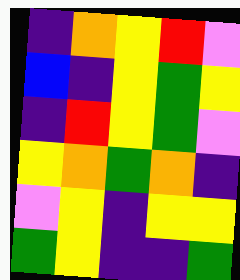[["indigo", "orange", "yellow", "red", "violet"], ["blue", "indigo", "yellow", "green", "yellow"], ["indigo", "red", "yellow", "green", "violet"], ["yellow", "orange", "green", "orange", "indigo"], ["violet", "yellow", "indigo", "yellow", "yellow"], ["green", "yellow", "indigo", "indigo", "green"]]